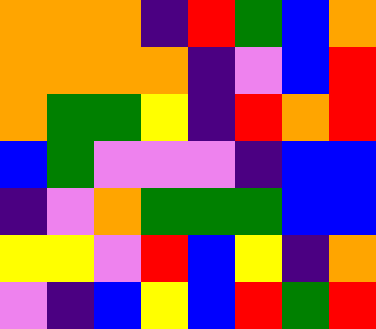[["orange", "orange", "orange", "indigo", "red", "green", "blue", "orange"], ["orange", "orange", "orange", "orange", "indigo", "violet", "blue", "red"], ["orange", "green", "green", "yellow", "indigo", "red", "orange", "red"], ["blue", "green", "violet", "violet", "violet", "indigo", "blue", "blue"], ["indigo", "violet", "orange", "green", "green", "green", "blue", "blue"], ["yellow", "yellow", "violet", "red", "blue", "yellow", "indigo", "orange"], ["violet", "indigo", "blue", "yellow", "blue", "red", "green", "red"]]